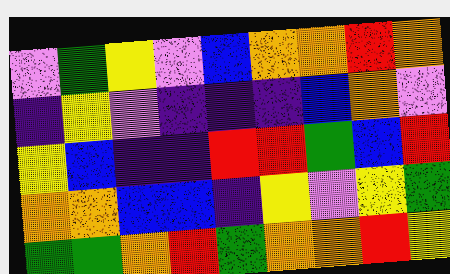[["violet", "green", "yellow", "violet", "blue", "orange", "orange", "red", "orange"], ["indigo", "yellow", "violet", "indigo", "indigo", "indigo", "blue", "orange", "violet"], ["yellow", "blue", "indigo", "indigo", "red", "red", "green", "blue", "red"], ["orange", "orange", "blue", "blue", "indigo", "yellow", "violet", "yellow", "green"], ["green", "green", "orange", "red", "green", "orange", "orange", "red", "yellow"]]